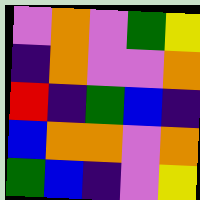[["violet", "orange", "violet", "green", "yellow"], ["indigo", "orange", "violet", "violet", "orange"], ["red", "indigo", "green", "blue", "indigo"], ["blue", "orange", "orange", "violet", "orange"], ["green", "blue", "indigo", "violet", "yellow"]]